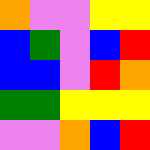[["orange", "violet", "violet", "yellow", "yellow"], ["blue", "green", "violet", "blue", "red"], ["blue", "blue", "violet", "red", "orange"], ["green", "green", "yellow", "yellow", "yellow"], ["violet", "violet", "orange", "blue", "red"]]